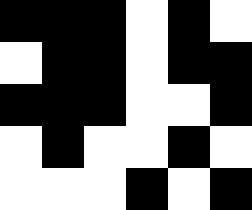[["black", "black", "black", "white", "black", "white"], ["white", "black", "black", "white", "black", "black"], ["black", "black", "black", "white", "white", "black"], ["white", "black", "white", "white", "black", "white"], ["white", "white", "white", "black", "white", "black"]]